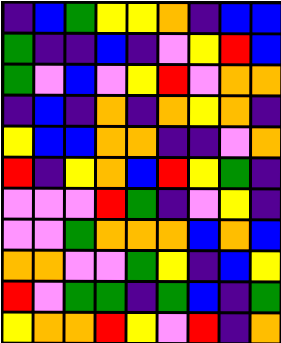[["indigo", "blue", "green", "yellow", "yellow", "orange", "indigo", "blue", "blue"], ["green", "indigo", "indigo", "blue", "indigo", "violet", "yellow", "red", "blue"], ["green", "violet", "blue", "violet", "yellow", "red", "violet", "orange", "orange"], ["indigo", "blue", "indigo", "orange", "indigo", "orange", "yellow", "orange", "indigo"], ["yellow", "blue", "blue", "orange", "orange", "indigo", "indigo", "violet", "orange"], ["red", "indigo", "yellow", "orange", "blue", "red", "yellow", "green", "indigo"], ["violet", "violet", "violet", "red", "green", "indigo", "violet", "yellow", "indigo"], ["violet", "violet", "green", "orange", "orange", "orange", "blue", "orange", "blue"], ["orange", "orange", "violet", "violet", "green", "yellow", "indigo", "blue", "yellow"], ["red", "violet", "green", "green", "indigo", "green", "blue", "indigo", "green"], ["yellow", "orange", "orange", "red", "yellow", "violet", "red", "indigo", "orange"]]